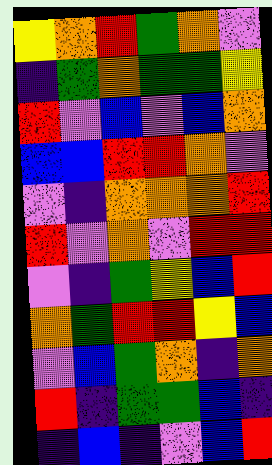[["yellow", "orange", "red", "green", "orange", "violet"], ["indigo", "green", "orange", "green", "green", "yellow"], ["red", "violet", "blue", "violet", "blue", "orange"], ["blue", "blue", "red", "red", "orange", "violet"], ["violet", "indigo", "orange", "orange", "orange", "red"], ["red", "violet", "orange", "violet", "red", "red"], ["violet", "indigo", "green", "yellow", "blue", "red"], ["orange", "green", "red", "red", "yellow", "blue"], ["violet", "blue", "green", "orange", "indigo", "orange"], ["red", "indigo", "green", "green", "blue", "indigo"], ["indigo", "blue", "indigo", "violet", "blue", "red"]]